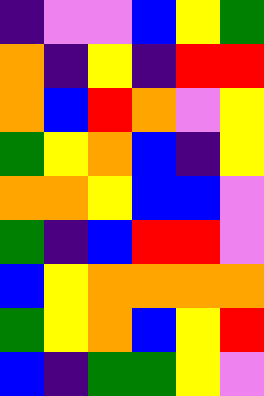[["indigo", "violet", "violet", "blue", "yellow", "green"], ["orange", "indigo", "yellow", "indigo", "red", "red"], ["orange", "blue", "red", "orange", "violet", "yellow"], ["green", "yellow", "orange", "blue", "indigo", "yellow"], ["orange", "orange", "yellow", "blue", "blue", "violet"], ["green", "indigo", "blue", "red", "red", "violet"], ["blue", "yellow", "orange", "orange", "orange", "orange"], ["green", "yellow", "orange", "blue", "yellow", "red"], ["blue", "indigo", "green", "green", "yellow", "violet"]]